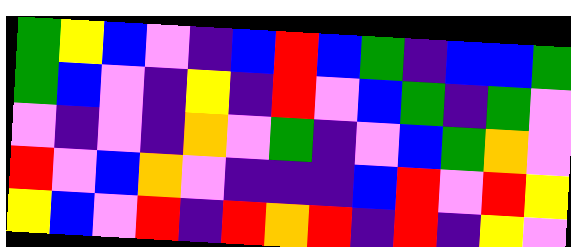[["green", "yellow", "blue", "violet", "indigo", "blue", "red", "blue", "green", "indigo", "blue", "blue", "green"], ["green", "blue", "violet", "indigo", "yellow", "indigo", "red", "violet", "blue", "green", "indigo", "green", "violet"], ["violet", "indigo", "violet", "indigo", "orange", "violet", "green", "indigo", "violet", "blue", "green", "orange", "violet"], ["red", "violet", "blue", "orange", "violet", "indigo", "indigo", "indigo", "blue", "red", "violet", "red", "yellow"], ["yellow", "blue", "violet", "red", "indigo", "red", "orange", "red", "indigo", "red", "indigo", "yellow", "violet"]]